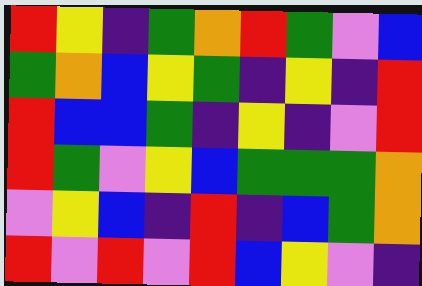[["red", "yellow", "indigo", "green", "orange", "red", "green", "violet", "blue"], ["green", "orange", "blue", "yellow", "green", "indigo", "yellow", "indigo", "red"], ["red", "blue", "blue", "green", "indigo", "yellow", "indigo", "violet", "red"], ["red", "green", "violet", "yellow", "blue", "green", "green", "green", "orange"], ["violet", "yellow", "blue", "indigo", "red", "indigo", "blue", "green", "orange"], ["red", "violet", "red", "violet", "red", "blue", "yellow", "violet", "indigo"]]